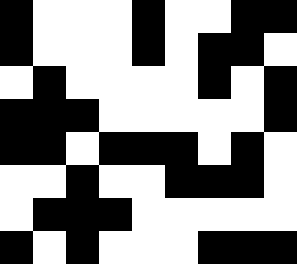[["black", "white", "white", "white", "black", "white", "white", "black", "black"], ["black", "white", "white", "white", "black", "white", "black", "black", "white"], ["white", "black", "white", "white", "white", "white", "black", "white", "black"], ["black", "black", "black", "white", "white", "white", "white", "white", "black"], ["black", "black", "white", "black", "black", "black", "white", "black", "white"], ["white", "white", "black", "white", "white", "black", "black", "black", "white"], ["white", "black", "black", "black", "white", "white", "white", "white", "white"], ["black", "white", "black", "white", "white", "white", "black", "black", "black"]]